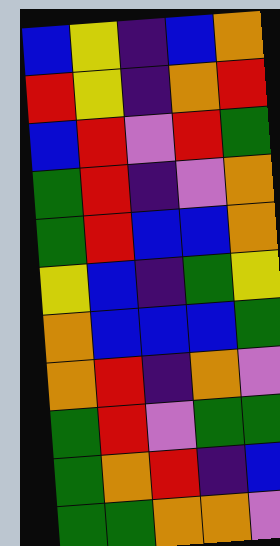[["blue", "yellow", "indigo", "blue", "orange"], ["red", "yellow", "indigo", "orange", "red"], ["blue", "red", "violet", "red", "green"], ["green", "red", "indigo", "violet", "orange"], ["green", "red", "blue", "blue", "orange"], ["yellow", "blue", "indigo", "green", "yellow"], ["orange", "blue", "blue", "blue", "green"], ["orange", "red", "indigo", "orange", "violet"], ["green", "red", "violet", "green", "green"], ["green", "orange", "red", "indigo", "blue"], ["green", "green", "orange", "orange", "violet"]]